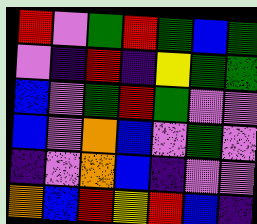[["red", "violet", "green", "red", "green", "blue", "green"], ["violet", "indigo", "red", "indigo", "yellow", "green", "green"], ["blue", "violet", "green", "red", "green", "violet", "violet"], ["blue", "violet", "orange", "blue", "violet", "green", "violet"], ["indigo", "violet", "orange", "blue", "indigo", "violet", "violet"], ["orange", "blue", "red", "yellow", "red", "blue", "indigo"]]